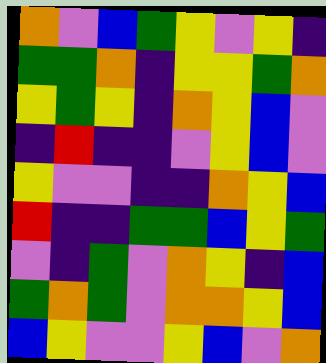[["orange", "violet", "blue", "green", "yellow", "violet", "yellow", "indigo"], ["green", "green", "orange", "indigo", "yellow", "yellow", "green", "orange"], ["yellow", "green", "yellow", "indigo", "orange", "yellow", "blue", "violet"], ["indigo", "red", "indigo", "indigo", "violet", "yellow", "blue", "violet"], ["yellow", "violet", "violet", "indigo", "indigo", "orange", "yellow", "blue"], ["red", "indigo", "indigo", "green", "green", "blue", "yellow", "green"], ["violet", "indigo", "green", "violet", "orange", "yellow", "indigo", "blue"], ["green", "orange", "green", "violet", "orange", "orange", "yellow", "blue"], ["blue", "yellow", "violet", "violet", "yellow", "blue", "violet", "orange"]]